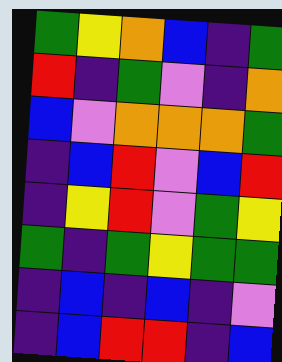[["green", "yellow", "orange", "blue", "indigo", "green"], ["red", "indigo", "green", "violet", "indigo", "orange"], ["blue", "violet", "orange", "orange", "orange", "green"], ["indigo", "blue", "red", "violet", "blue", "red"], ["indigo", "yellow", "red", "violet", "green", "yellow"], ["green", "indigo", "green", "yellow", "green", "green"], ["indigo", "blue", "indigo", "blue", "indigo", "violet"], ["indigo", "blue", "red", "red", "indigo", "blue"]]